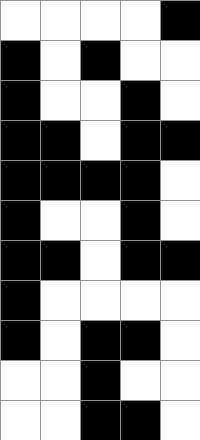[["white", "white", "white", "white", "black"], ["black", "white", "black", "white", "white"], ["black", "white", "white", "black", "white"], ["black", "black", "white", "black", "black"], ["black", "black", "black", "black", "white"], ["black", "white", "white", "black", "white"], ["black", "black", "white", "black", "black"], ["black", "white", "white", "white", "white"], ["black", "white", "black", "black", "white"], ["white", "white", "black", "white", "white"], ["white", "white", "black", "black", "white"]]